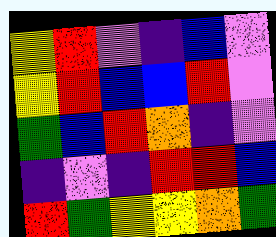[["yellow", "red", "violet", "indigo", "blue", "violet"], ["yellow", "red", "blue", "blue", "red", "violet"], ["green", "blue", "red", "orange", "indigo", "violet"], ["indigo", "violet", "indigo", "red", "red", "blue"], ["red", "green", "yellow", "yellow", "orange", "green"]]